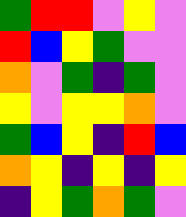[["green", "red", "red", "violet", "yellow", "violet"], ["red", "blue", "yellow", "green", "violet", "violet"], ["orange", "violet", "green", "indigo", "green", "violet"], ["yellow", "violet", "yellow", "yellow", "orange", "violet"], ["green", "blue", "yellow", "indigo", "red", "blue"], ["orange", "yellow", "indigo", "yellow", "indigo", "yellow"], ["indigo", "yellow", "green", "orange", "green", "violet"]]